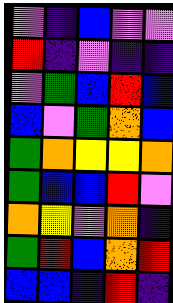[["violet", "indigo", "blue", "violet", "violet"], ["red", "indigo", "violet", "indigo", "indigo"], ["violet", "green", "blue", "red", "blue"], ["blue", "violet", "green", "orange", "blue"], ["green", "orange", "yellow", "yellow", "orange"], ["green", "blue", "blue", "red", "violet"], ["orange", "yellow", "violet", "orange", "indigo"], ["green", "red", "blue", "orange", "red"], ["blue", "blue", "indigo", "red", "indigo"]]